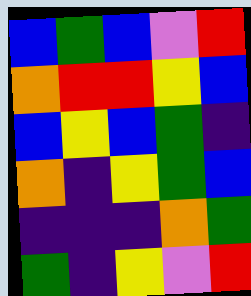[["blue", "green", "blue", "violet", "red"], ["orange", "red", "red", "yellow", "blue"], ["blue", "yellow", "blue", "green", "indigo"], ["orange", "indigo", "yellow", "green", "blue"], ["indigo", "indigo", "indigo", "orange", "green"], ["green", "indigo", "yellow", "violet", "red"]]